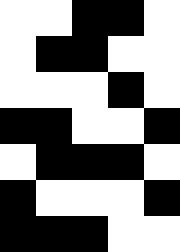[["white", "white", "black", "black", "white"], ["white", "black", "black", "white", "white"], ["white", "white", "white", "black", "white"], ["black", "black", "white", "white", "black"], ["white", "black", "black", "black", "white"], ["black", "white", "white", "white", "black"], ["black", "black", "black", "white", "white"]]